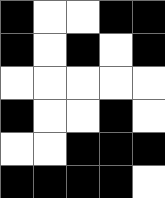[["black", "white", "white", "black", "black"], ["black", "white", "black", "white", "black"], ["white", "white", "white", "white", "white"], ["black", "white", "white", "black", "white"], ["white", "white", "black", "black", "black"], ["black", "black", "black", "black", "white"]]